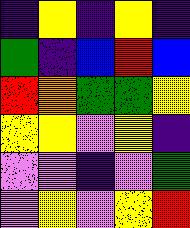[["indigo", "yellow", "indigo", "yellow", "indigo"], ["green", "indigo", "blue", "red", "blue"], ["red", "orange", "green", "green", "yellow"], ["yellow", "yellow", "violet", "yellow", "indigo"], ["violet", "violet", "indigo", "violet", "green"], ["violet", "yellow", "violet", "yellow", "red"]]